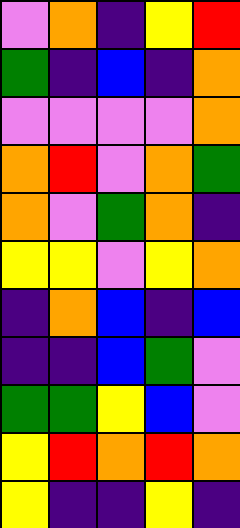[["violet", "orange", "indigo", "yellow", "red"], ["green", "indigo", "blue", "indigo", "orange"], ["violet", "violet", "violet", "violet", "orange"], ["orange", "red", "violet", "orange", "green"], ["orange", "violet", "green", "orange", "indigo"], ["yellow", "yellow", "violet", "yellow", "orange"], ["indigo", "orange", "blue", "indigo", "blue"], ["indigo", "indigo", "blue", "green", "violet"], ["green", "green", "yellow", "blue", "violet"], ["yellow", "red", "orange", "red", "orange"], ["yellow", "indigo", "indigo", "yellow", "indigo"]]